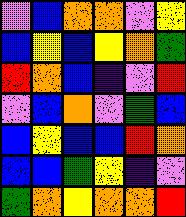[["violet", "blue", "orange", "orange", "violet", "yellow"], ["blue", "yellow", "blue", "yellow", "orange", "green"], ["red", "orange", "blue", "indigo", "violet", "red"], ["violet", "blue", "orange", "violet", "green", "blue"], ["blue", "yellow", "blue", "blue", "red", "orange"], ["blue", "blue", "green", "yellow", "indigo", "violet"], ["green", "orange", "yellow", "orange", "orange", "red"]]